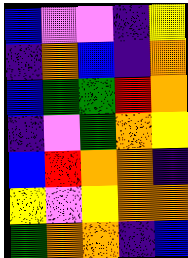[["blue", "violet", "violet", "indigo", "yellow"], ["indigo", "orange", "blue", "indigo", "orange"], ["blue", "green", "green", "red", "orange"], ["indigo", "violet", "green", "orange", "yellow"], ["blue", "red", "orange", "orange", "indigo"], ["yellow", "violet", "yellow", "orange", "orange"], ["green", "orange", "orange", "indigo", "blue"]]